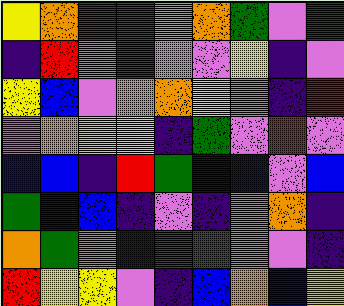[["yellow", "orange", "red", "red", "violet", "orange", "green", "violet", "green"], ["indigo", "red", "violet", "green", "violet", "violet", "yellow", "indigo", "violet"], ["yellow", "blue", "violet", "orange", "orange", "yellow", "violet", "indigo", "red"], ["violet", "orange", "yellow", "yellow", "indigo", "green", "violet", "red", "violet"], ["blue", "blue", "indigo", "red", "green", "blue", "blue", "violet", "blue"], ["green", "indigo", "blue", "indigo", "violet", "indigo", "violet", "orange", "indigo"], ["orange", "green", "orange", "indigo", "green", "green", "violet", "violet", "indigo"], ["red", "yellow", "yellow", "violet", "indigo", "blue", "orange", "blue", "yellow"]]